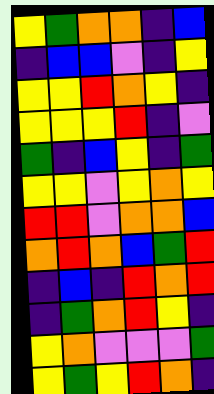[["yellow", "green", "orange", "orange", "indigo", "blue"], ["indigo", "blue", "blue", "violet", "indigo", "yellow"], ["yellow", "yellow", "red", "orange", "yellow", "indigo"], ["yellow", "yellow", "yellow", "red", "indigo", "violet"], ["green", "indigo", "blue", "yellow", "indigo", "green"], ["yellow", "yellow", "violet", "yellow", "orange", "yellow"], ["red", "red", "violet", "orange", "orange", "blue"], ["orange", "red", "orange", "blue", "green", "red"], ["indigo", "blue", "indigo", "red", "orange", "red"], ["indigo", "green", "orange", "red", "yellow", "indigo"], ["yellow", "orange", "violet", "violet", "violet", "green"], ["yellow", "green", "yellow", "red", "orange", "indigo"]]